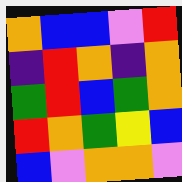[["orange", "blue", "blue", "violet", "red"], ["indigo", "red", "orange", "indigo", "orange"], ["green", "red", "blue", "green", "orange"], ["red", "orange", "green", "yellow", "blue"], ["blue", "violet", "orange", "orange", "violet"]]